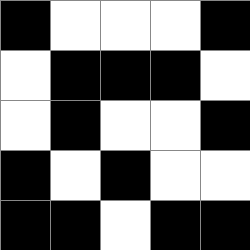[["black", "white", "white", "white", "black"], ["white", "black", "black", "black", "white"], ["white", "black", "white", "white", "black"], ["black", "white", "black", "white", "white"], ["black", "black", "white", "black", "black"]]